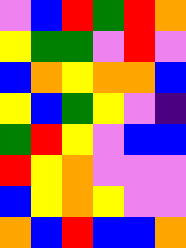[["violet", "blue", "red", "green", "red", "orange"], ["yellow", "green", "green", "violet", "red", "violet"], ["blue", "orange", "yellow", "orange", "orange", "blue"], ["yellow", "blue", "green", "yellow", "violet", "indigo"], ["green", "red", "yellow", "violet", "blue", "blue"], ["red", "yellow", "orange", "violet", "violet", "violet"], ["blue", "yellow", "orange", "yellow", "violet", "violet"], ["orange", "blue", "red", "blue", "blue", "orange"]]